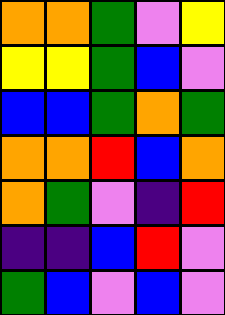[["orange", "orange", "green", "violet", "yellow"], ["yellow", "yellow", "green", "blue", "violet"], ["blue", "blue", "green", "orange", "green"], ["orange", "orange", "red", "blue", "orange"], ["orange", "green", "violet", "indigo", "red"], ["indigo", "indigo", "blue", "red", "violet"], ["green", "blue", "violet", "blue", "violet"]]